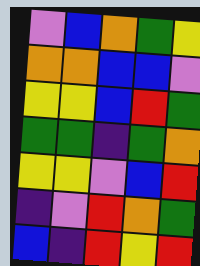[["violet", "blue", "orange", "green", "yellow"], ["orange", "orange", "blue", "blue", "violet"], ["yellow", "yellow", "blue", "red", "green"], ["green", "green", "indigo", "green", "orange"], ["yellow", "yellow", "violet", "blue", "red"], ["indigo", "violet", "red", "orange", "green"], ["blue", "indigo", "red", "yellow", "red"]]